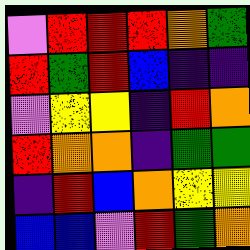[["violet", "red", "red", "red", "orange", "green"], ["red", "green", "red", "blue", "indigo", "indigo"], ["violet", "yellow", "yellow", "indigo", "red", "orange"], ["red", "orange", "orange", "indigo", "green", "green"], ["indigo", "red", "blue", "orange", "yellow", "yellow"], ["blue", "blue", "violet", "red", "green", "orange"]]